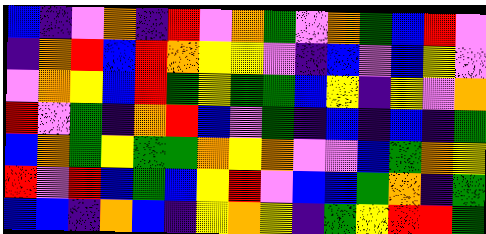[["blue", "indigo", "violet", "orange", "indigo", "red", "violet", "orange", "green", "violet", "orange", "green", "blue", "red", "violet"], ["indigo", "orange", "red", "blue", "red", "orange", "yellow", "yellow", "violet", "indigo", "blue", "violet", "blue", "yellow", "violet"], ["violet", "orange", "yellow", "blue", "red", "green", "yellow", "green", "green", "blue", "yellow", "indigo", "yellow", "violet", "orange"], ["red", "violet", "green", "indigo", "orange", "red", "blue", "violet", "green", "indigo", "blue", "indigo", "blue", "indigo", "green"], ["blue", "orange", "green", "yellow", "green", "green", "orange", "yellow", "orange", "violet", "violet", "blue", "green", "orange", "yellow"], ["red", "violet", "red", "blue", "green", "blue", "yellow", "red", "violet", "blue", "blue", "green", "orange", "indigo", "green"], ["blue", "blue", "indigo", "orange", "blue", "indigo", "yellow", "orange", "yellow", "indigo", "green", "yellow", "red", "red", "green"]]